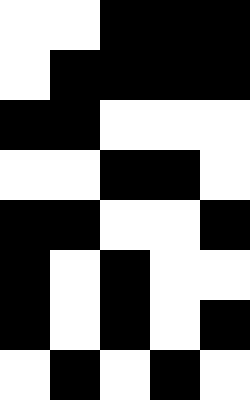[["white", "white", "black", "black", "black"], ["white", "black", "black", "black", "black"], ["black", "black", "white", "white", "white"], ["white", "white", "black", "black", "white"], ["black", "black", "white", "white", "black"], ["black", "white", "black", "white", "white"], ["black", "white", "black", "white", "black"], ["white", "black", "white", "black", "white"]]